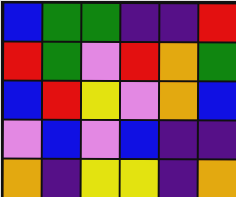[["blue", "green", "green", "indigo", "indigo", "red"], ["red", "green", "violet", "red", "orange", "green"], ["blue", "red", "yellow", "violet", "orange", "blue"], ["violet", "blue", "violet", "blue", "indigo", "indigo"], ["orange", "indigo", "yellow", "yellow", "indigo", "orange"]]